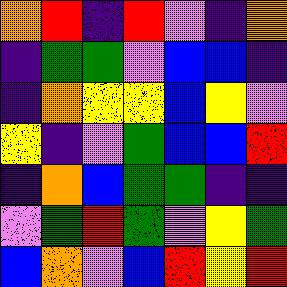[["orange", "red", "indigo", "red", "violet", "indigo", "orange"], ["indigo", "green", "green", "violet", "blue", "blue", "indigo"], ["indigo", "orange", "yellow", "yellow", "blue", "yellow", "violet"], ["yellow", "indigo", "violet", "green", "blue", "blue", "red"], ["indigo", "orange", "blue", "green", "green", "indigo", "indigo"], ["violet", "green", "red", "green", "violet", "yellow", "green"], ["blue", "orange", "violet", "blue", "red", "yellow", "red"]]